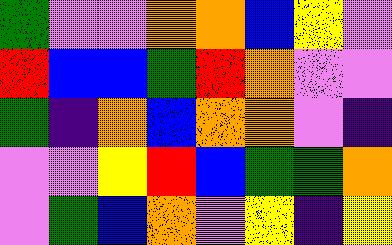[["green", "violet", "violet", "orange", "orange", "blue", "yellow", "violet"], ["red", "blue", "blue", "green", "red", "orange", "violet", "violet"], ["green", "indigo", "orange", "blue", "orange", "orange", "violet", "indigo"], ["violet", "violet", "yellow", "red", "blue", "green", "green", "orange"], ["violet", "green", "blue", "orange", "violet", "yellow", "indigo", "yellow"]]